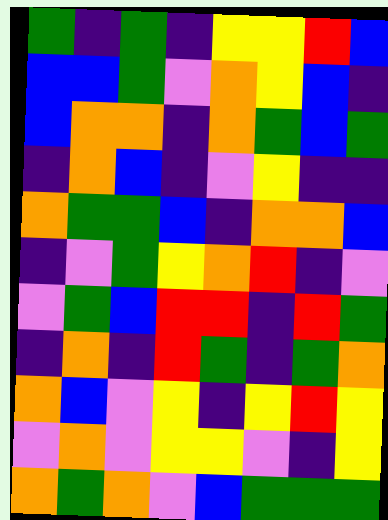[["green", "indigo", "green", "indigo", "yellow", "yellow", "red", "blue"], ["blue", "blue", "green", "violet", "orange", "yellow", "blue", "indigo"], ["blue", "orange", "orange", "indigo", "orange", "green", "blue", "green"], ["indigo", "orange", "blue", "indigo", "violet", "yellow", "indigo", "indigo"], ["orange", "green", "green", "blue", "indigo", "orange", "orange", "blue"], ["indigo", "violet", "green", "yellow", "orange", "red", "indigo", "violet"], ["violet", "green", "blue", "red", "red", "indigo", "red", "green"], ["indigo", "orange", "indigo", "red", "green", "indigo", "green", "orange"], ["orange", "blue", "violet", "yellow", "indigo", "yellow", "red", "yellow"], ["violet", "orange", "violet", "yellow", "yellow", "violet", "indigo", "yellow"], ["orange", "green", "orange", "violet", "blue", "green", "green", "green"]]